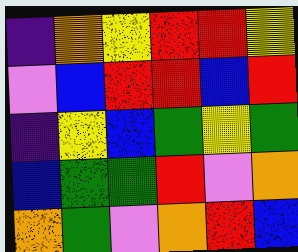[["indigo", "orange", "yellow", "red", "red", "yellow"], ["violet", "blue", "red", "red", "blue", "red"], ["indigo", "yellow", "blue", "green", "yellow", "green"], ["blue", "green", "green", "red", "violet", "orange"], ["orange", "green", "violet", "orange", "red", "blue"]]